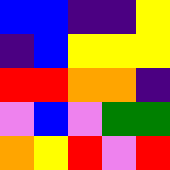[["blue", "blue", "indigo", "indigo", "yellow"], ["indigo", "blue", "yellow", "yellow", "yellow"], ["red", "red", "orange", "orange", "indigo"], ["violet", "blue", "violet", "green", "green"], ["orange", "yellow", "red", "violet", "red"]]